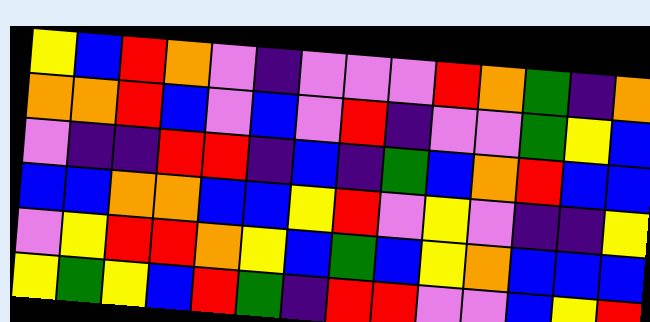[["yellow", "blue", "red", "orange", "violet", "indigo", "violet", "violet", "violet", "red", "orange", "green", "indigo", "orange"], ["orange", "orange", "red", "blue", "violet", "blue", "violet", "red", "indigo", "violet", "violet", "green", "yellow", "blue"], ["violet", "indigo", "indigo", "red", "red", "indigo", "blue", "indigo", "green", "blue", "orange", "red", "blue", "blue"], ["blue", "blue", "orange", "orange", "blue", "blue", "yellow", "red", "violet", "yellow", "violet", "indigo", "indigo", "yellow"], ["violet", "yellow", "red", "red", "orange", "yellow", "blue", "green", "blue", "yellow", "orange", "blue", "blue", "blue"], ["yellow", "green", "yellow", "blue", "red", "green", "indigo", "red", "red", "violet", "violet", "blue", "yellow", "red"]]